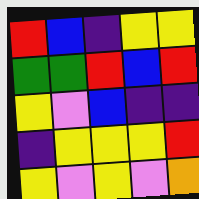[["red", "blue", "indigo", "yellow", "yellow"], ["green", "green", "red", "blue", "red"], ["yellow", "violet", "blue", "indigo", "indigo"], ["indigo", "yellow", "yellow", "yellow", "red"], ["yellow", "violet", "yellow", "violet", "orange"]]